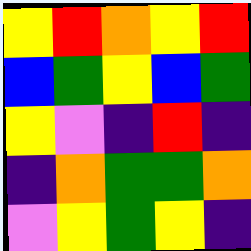[["yellow", "red", "orange", "yellow", "red"], ["blue", "green", "yellow", "blue", "green"], ["yellow", "violet", "indigo", "red", "indigo"], ["indigo", "orange", "green", "green", "orange"], ["violet", "yellow", "green", "yellow", "indigo"]]